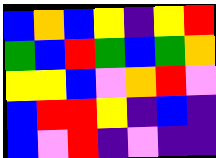[["blue", "orange", "blue", "yellow", "indigo", "yellow", "red"], ["green", "blue", "red", "green", "blue", "green", "orange"], ["yellow", "yellow", "blue", "violet", "orange", "red", "violet"], ["blue", "red", "red", "yellow", "indigo", "blue", "indigo"], ["blue", "violet", "red", "indigo", "violet", "indigo", "indigo"]]